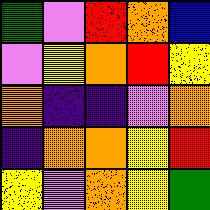[["green", "violet", "red", "orange", "blue"], ["violet", "yellow", "orange", "red", "yellow"], ["orange", "indigo", "indigo", "violet", "orange"], ["indigo", "orange", "orange", "yellow", "red"], ["yellow", "violet", "orange", "yellow", "green"]]